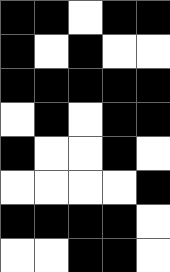[["black", "black", "white", "black", "black"], ["black", "white", "black", "white", "white"], ["black", "black", "black", "black", "black"], ["white", "black", "white", "black", "black"], ["black", "white", "white", "black", "white"], ["white", "white", "white", "white", "black"], ["black", "black", "black", "black", "white"], ["white", "white", "black", "black", "white"]]